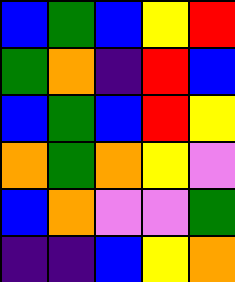[["blue", "green", "blue", "yellow", "red"], ["green", "orange", "indigo", "red", "blue"], ["blue", "green", "blue", "red", "yellow"], ["orange", "green", "orange", "yellow", "violet"], ["blue", "orange", "violet", "violet", "green"], ["indigo", "indigo", "blue", "yellow", "orange"]]